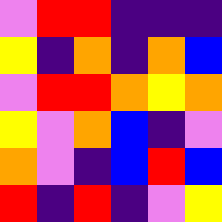[["violet", "red", "red", "indigo", "indigo", "indigo"], ["yellow", "indigo", "orange", "indigo", "orange", "blue"], ["violet", "red", "red", "orange", "yellow", "orange"], ["yellow", "violet", "orange", "blue", "indigo", "violet"], ["orange", "violet", "indigo", "blue", "red", "blue"], ["red", "indigo", "red", "indigo", "violet", "yellow"]]